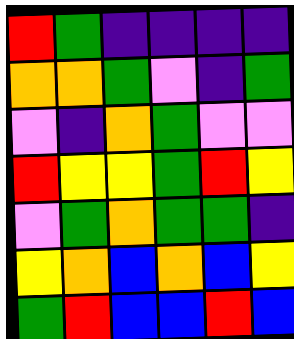[["red", "green", "indigo", "indigo", "indigo", "indigo"], ["orange", "orange", "green", "violet", "indigo", "green"], ["violet", "indigo", "orange", "green", "violet", "violet"], ["red", "yellow", "yellow", "green", "red", "yellow"], ["violet", "green", "orange", "green", "green", "indigo"], ["yellow", "orange", "blue", "orange", "blue", "yellow"], ["green", "red", "blue", "blue", "red", "blue"]]